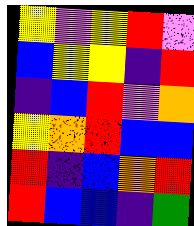[["yellow", "violet", "yellow", "red", "violet"], ["blue", "yellow", "yellow", "indigo", "red"], ["indigo", "blue", "red", "violet", "orange"], ["yellow", "orange", "red", "blue", "blue"], ["red", "indigo", "blue", "orange", "red"], ["red", "blue", "blue", "indigo", "green"]]